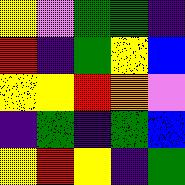[["yellow", "violet", "green", "green", "indigo"], ["red", "indigo", "green", "yellow", "blue"], ["yellow", "yellow", "red", "orange", "violet"], ["indigo", "green", "indigo", "green", "blue"], ["yellow", "red", "yellow", "indigo", "green"]]